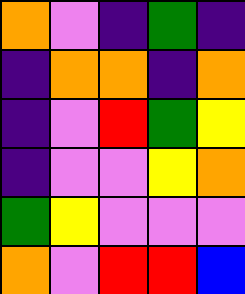[["orange", "violet", "indigo", "green", "indigo"], ["indigo", "orange", "orange", "indigo", "orange"], ["indigo", "violet", "red", "green", "yellow"], ["indigo", "violet", "violet", "yellow", "orange"], ["green", "yellow", "violet", "violet", "violet"], ["orange", "violet", "red", "red", "blue"]]